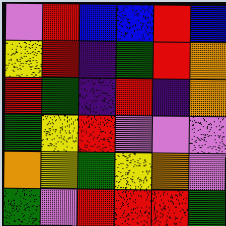[["violet", "red", "blue", "blue", "red", "blue"], ["yellow", "red", "indigo", "green", "red", "orange"], ["red", "green", "indigo", "red", "indigo", "orange"], ["green", "yellow", "red", "violet", "violet", "violet"], ["orange", "yellow", "green", "yellow", "orange", "violet"], ["green", "violet", "red", "red", "red", "green"]]